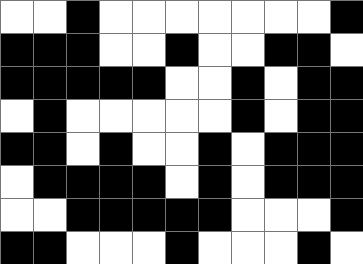[["white", "white", "black", "white", "white", "white", "white", "white", "white", "white", "black"], ["black", "black", "black", "white", "white", "black", "white", "white", "black", "black", "white"], ["black", "black", "black", "black", "black", "white", "white", "black", "white", "black", "black"], ["white", "black", "white", "white", "white", "white", "white", "black", "white", "black", "black"], ["black", "black", "white", "black", "white", "white", "black", "white", "black", "black", "black"], ["white", "black", "black", "black", "black", "white", "black", "white", "black", "black", "black"], ["white", "white", "black", "black", "black", "black", "black", "white", "white", "white", "black"], ["black", "black", "white", "white", "white", "black", "white", "white", "white", "black", "white"]]